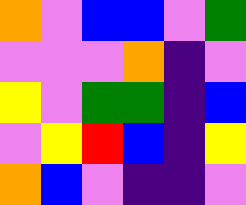[["orange", "violet", "blue", "blue", "violet", "green"], ["violet", "violet", "violet", "orange", "indigo", "violet"], ["yellow", "violet", "green", "green", "indigo", "blue"], ["violet", "yellow", "red", "blue", "indigo", "yellow"], ["orange", "blue", "violet", "indigo", "indigo", "violet"]]